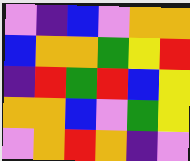[["violet", "indigo", "blue", "violet", "orange", "orange"], ["blue", "orange", "orange", "green", "yellow", "red"], ["indigo", "red", "green", "red", "blue", "yellow"], ["orange", "orange", "blue", "violet", "green", "yellow"], ["violet", "orange", "red", "orange", "indigo", "violet"]]